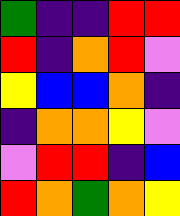[["green", "indigo", "indigo", "red", "red"], ["red", "indigo", "orange", "red", "violet"], ["yellow", "blue", "blue", "orange", "indigo"], ["indigo", "orange", "orange", "yellow", "violet"], ["violet", "red", "red", "indigo", "blue"], ["red", "orange", "green", "orange", "yellow"]]